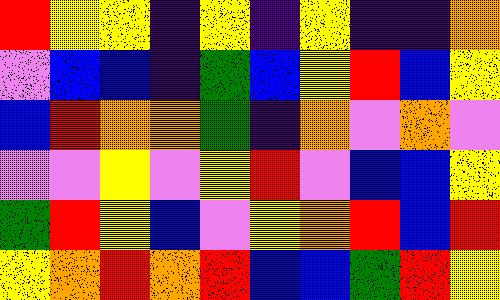[["red", "yellow", "yellow", "indigo", "yellow", "indigo", "yellow", "indigo", "indigo", "orange"], ["violet", "blue", "blue", "indigo", "green", "blue", "yellow", "red", "blue", "yellow"], ["blue", "red", "orange", "orange", "green", "indigo", "orange", "violet", "orange", "violet"], ["violet", "violet", "yellow", "violet", "yellow", "red", "violet", "blue", "blue", "yellow"], ["green", "red", "yellow", "blue", "violet", "yellow", "orange", "red", "blue", "red"], ["yellow", "orange", "red", "orange", "red", "blue", "blue", "green", "red", "yellow"]]